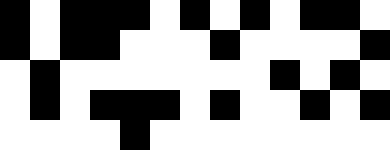[["black", "white", "black", "black", "black", "white", "black", "white", "black", "white", "black", "black", "white"], ["black", "white", "black", "black", "white", "white", "white", "black", "white", "white", "white", "white", "black"], ["white", "black", "white", "white", "white", "white", "white", "white", "white", "black", "white", "black", "white"], ["white", "black", "white", "black", "black", "black", "white", "black", "white", "white", "black", "white", "black"], ["white", "white", "white", "white", "black", "white", "white", "white", "white", "white", "white", "white", "white"]]